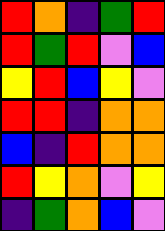[["red", "orange", "indigo", "green", "red"], ["red", "green", "red", "violet", "blue"], ["yellow", "red", "blue", "yellow", "violet"], ["red", "red", "indigo", "orange", "orange"], ["blue", "indigo", "red", "orange", "orange"], ["red", "yellow", "orange", "violet", "yellow"], ["indigo", "green", "orange", "blue", "violet"]]